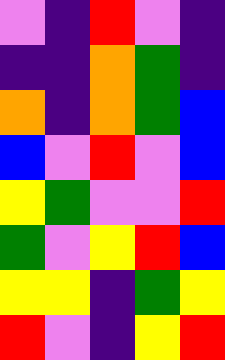[["violet", "indigo", "red", "violet", "indigo"], ["indigo", "indigo", "orange", "green", "indigo"], ["orange", "indigo", "orange", "green", "blue"], ["blue", "violet", "red", "violet", "blue"], ["yellow", "green", "violet", "violet", "red"], ["green", "violet", "yellow", "red", "blue"], ["yellow", "yellow", "indigo", "green", "yellow"], ["red", "violet", "indigo", "yellow", "red"]]